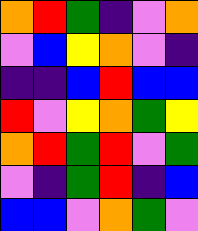[["orange", "red", "green", "indigo", "violet", "orange"], ["violet", "blue", "yellow", "orange", "violet", "indigo"], ["indigo", "indigo", "blue", "red", "blue", "blue"], ["red", "violet", "yellow", "orange", "green", "yellow"], ["orange", "red", "green", "red", "violet", "green"], ["violet", "indigo", "green", "red", "indigo", "blue"], ["blue", "blue", "violet", "orange", "green", "violet"]]